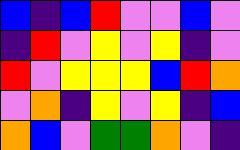[["blue", "indigo", "blue", "red", "violet", "violet", "blue", "violet"], ["indigo", "red", "violet", "yellow", "violet", "yellow", "indigo", "violet"], ["red", "violet", "yellow", "yellow", "yellow", "blue", "red", "orange"], ["violet", "orange", "indigo", "yellow", "violet", "yellow", "indigo", "blue"], ["orange", "blue", "violet", "green", "green", "orange", "violet", "indigo"]]